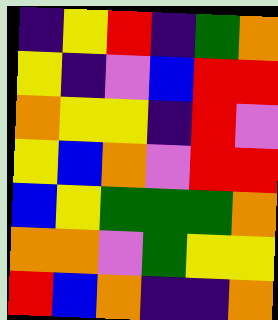[["indigo", "yellow", "red", "indigo", "green", "orange"], ["yellow", "indigo", "violet", "blue", "red", "red"], ["orange", "yellow", "yellow", "indigo", "red", "violet"], ["yellow", "blue", "orange", "violet", "red", "red"], ["blue", "yellow", "green", "green", "green", "orange"], ["orange", "orange", "violet", "green", "yellow", "yellow"], ["red", "blue", "orange", "indigo", "indigo", "orange"]]